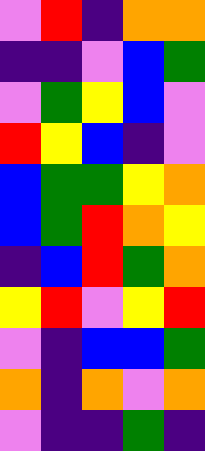[["violet", "red", "indigo", "orange", "orange"], ["indigo", "indigo", "violet", "blue", "green"], ["violet", "green", "yellow", "blue", "violet"], ["red", "yellow", "blue", "indigo", "violet"], ["blue", "green", "green", "yellow", "orange"], ["blue", "green", "red", "orange", "yellow"], ["indigo", "blue", "red", "green", "orange"], ["yellow", "red", "violet", "yellow", "red"], ["violet", "indigo", "blue", "blue", "green"], ["orange", "indigo", "orange", "violet", "orange"], ["violet", "indigo", "indigo", "green", "indigo"]]